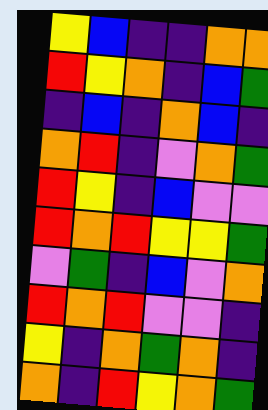[["yellow", "blue", "indigo", "indigo", "orange", "orange"], ["red", "yellow", "orange", "indigo", "blue", "green"], ["indigo", "blue", "indigo", "orange", "blue", "indigo"], ["orange", "red", "indigo", "violet", "orange", "green"], ["red", "yellow", "indigo", "blue", "violet", "violet"], ["red", "orange", "red", "yellow", "yellow", "green"], ["violet", "green", "indigo", "blue", "violet", "orange"], ["red", "orange", "red", "violet", "violet", "indigo"], ["yellow", "indigo", "orange", "green", "orange", "indigo"], ["orange", "indigo", "red", "yellow", "orange", "green"]]